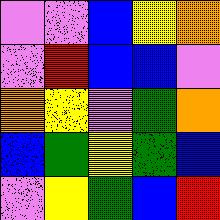[["violet", "violet", "blue", "yellow", "orange"], ["violet", "red", "blue", "blue", "violet"], ["orange", "yellow", "violet", "green", "orange"], ["blue", "green", "yellow", "green", "blue"], ["violet", "yellow", "green", "blue", "red"]]